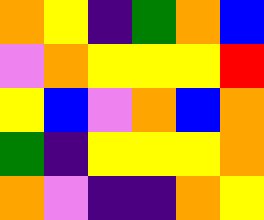[["orange", "yellow", "indigo", "green", "orange", "blue"], ["violet", "orange", "yellow", "yellow", "yellow", "red"], ["yellow", "blue", "violet", "orange", "blue", "orange"], ["green", "indigo", "yellow", "yellow", "yellow", "orange"], ["orange", "violet", "indigo", "indigo", "orange", "yellow"]]